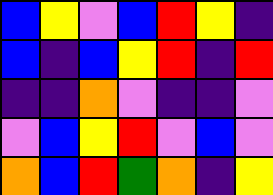[["blue", "yellow", "violet", "blue", "red", "yellow", "indigo"], ["blue", "indigo", "blue", "yellow", "red", "indigo", "red"], ["indigo", "indigo", "orange", "violet", "indigo", "indigo", "violet"], ["violet", "blue", "yellow", "red", "violet", "blue", "violet"], ["orange", "blue", "red", "green", "orange", "indigo", "yellow"]]